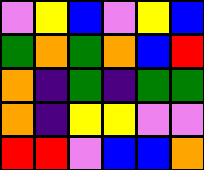[["violet", "yellow", "blue", "violet", "yellow", "blue"], ["green", "orange", "green", "orange", "blue", "red"], ["orange", "indigo", "green", "indigo", "green", "green"], ["orange", "indigo", "yellow", "yellow", "violet", "violet"], ["red", "red", "violet", "blue", "blue", "orange"]]